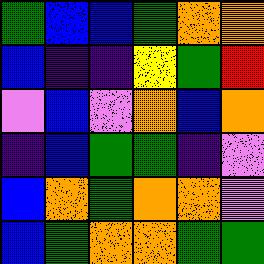[["green", "blue", "blue", "green", "orange", "orange"], ["blue", "indigo", "indigo", "yellow", "green", "red"], ["violet", "blue", "violet", "orange", "blue", "orange"], ["indigo", "blue", "green", "green", "indigo", "violet"], ["blue", "orange", "green", "orange", "orange", "violet"], ["blue", "green", "orange", "orange", "green", "green"]]